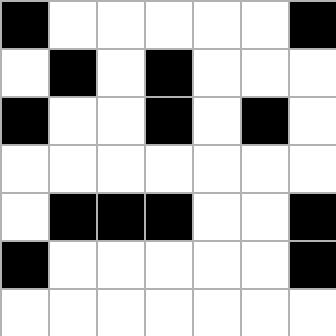[["black", "white", "white", "white", "white", "white", "black"], ["white", "black", "white", "black", "white", "white", "white"], ["black", "white", "white", "black", "white", "black", "white"], ["white", "white", "white", "white", "white", "white", "white"], ["white", "black", "black", "black", "white", "white", "black"], ["black", "white", "white", "white", "white", "white", "black"], ["white", "white", "white", "white", "white", "white", "white"]]